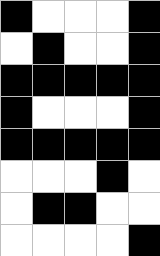[["black", "white", "white", "white", "black"], ["white", "black", "white", "white", "black"], ["black", "black", "black", "black", "black"], ["black", "white", "white", "white", "black"], ["black", "black", "black", "black", "black"], ["white", "white", "white", "black", "white"], ["white", "black", "black", "white", "white"], ["white", "white", "white", "white", "black"]]